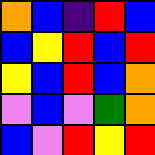[["orange", "blue", "indigo", "red", "blue"], ["blue", "yellow", "red", "blue", "red"], ["yellow", "blue", "red", "blue", "orange"], ["violet", "blue", "violet", "green", "orange"], ["blue", "violet", "red", "yellow", "red"]]